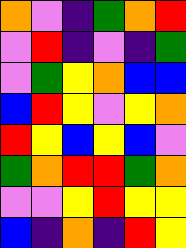[["orange", "violet", "indigo", "green", "orange", "red"], ["violet", "red", "indigo", "violet", "indigo", "green"], ["violet", "green", "yellow", "orange", "blue", "blue"], ["blue", "red", "yellow", "violet", "yellow", "orange"], ["red", "yellow", "blue", "yellow", "blue", "violet"], ["green", "orange", "red", "red", "green", "orange"], ["violet", "violet", "yellow", "red", "yellow", "yellow"], ["blue", "indigo", "orange", "indigo", "red", "yellow"]]